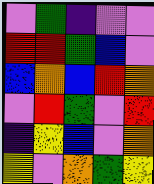[["violet", "green", "indigo", "violet", "violet"], ["red", "red", "green", "blue", "violet"], ["blue", "orange", "blue", "red", "orange"], ["violet", "red", "green", "violet", "red"], ["indigo", "yellow", "blue", "violet", "orange"], ["yellow", "violet", "orange", "green", "yellow"]]